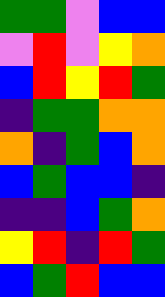[["green", "green", "violet", "blue", "blue"], ["violet", "red", "violet", "yellow", "orange"], ["blue", "red", "yellow", "red", "green"], ["indigo", "green", "green", "orange", "orange"], ["orange", "indigo", "green", "blue", "orange"], ["blue", "green", "blue", "blue", "indigo"], ["indigo", "indigo", "blue", "green", "orange"], ["yellow", "red", "indigo", "red", "green"], ["blue", "green", "red", "blue", "blue"]]